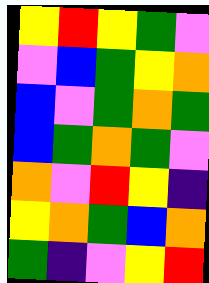[["yellow", "red", "yellow", "green", "violet"], ["violet", "blue", "green", "yellow", "orange"], ["blue", "violet", "green", "orange", "green"], ["blue", "green", "orange", "green", "violet"], ["orange", "violet", "red", "yellow", "indigo"], ["yellow", "orange", "green", "blue", "orange"], ["green", "indigo", "violet", "yellow", "red"]]